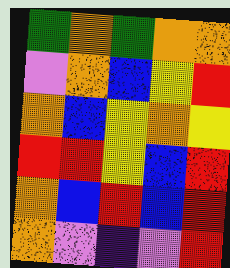[["green", "orange", "green", "orange", "orange"], ["violet", "orange", "blue", "yellow", "red"], ["orange", "blue", "yellow", "orange", "yellow"], ["red", "red", "yellow", "blue", "red"], ["orange", "blue", "red", "blue", "red"], ["orange", "violet", "indigo", "violet", "red"]]